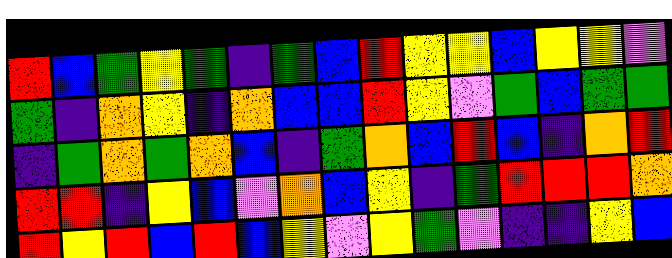[["red", "blue", "green", "yellow", "green", "indigo", "green", "blue", "red", "yellow", "yellow", "blue", "yellow", "yellow", "violet"], ["green", "indigo", "orange", "yellow", "indigo", "orange", "blue", "blue", "red", "yellow", "violet", "green", "blue", "green", "green"], ["indigo", "green", "orange", "green", "orange", "blue", "indigo", "green", "orange", "blue", "red", "blue", "indigo", "orange", "red"], ["red", "red", "indigo", "yellow", "blue", "violet", "orange", "blue", "yellow", "indigo", "green", "red", "red", "red", "orange"], ["red", "yellow", "red", "blue", "red", "blue", "yellow", "violet", "yellow", "green", "violet", "indigo", "indigo", "yellow", "blue"]]